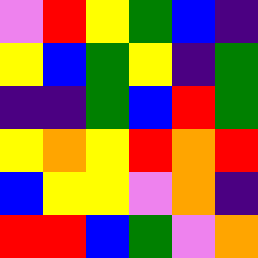[["violet", "red", "yellow", "green", "blue", "indigo"], ["yellow", "blue", "green", "yellow", "indigo", "green"], ["indigo", "indigo", "green", "blue", "red", "green"], ["yellow", "orange", "yellow", "red", "orange", "red"], ["blue", "yellow", "yellow", "violet", "orange", "indigo"], ["red", "red", "blue", "green", "violet", "orange"]]